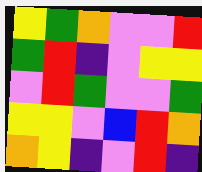[["yellow", "green", "orange", "violet", "violet", "red"], ["green", "red", "indigo", "violet", "yellow", "yellow"], ["violet", "red", "green", "violet", "violet", "green"], ["yellow", "yellow", "violet", "blue", "red", "orange"], ["orange", "yellow", "indigo", "violet", "red", "indigo"]]